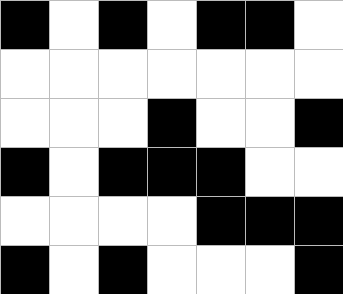[["black", "white", "black", "white", "black", "black", "white"], ["white", "white", "white", "white", "white", "white", "white"], ["white", "white", "white", "black", "white", "white", "black"], ["black", "white", "black", "black", "black", "white", "white"], ["white", "white", "white", "white", "black", "black", "black"], ["black", "white", "black", "white", "white", "white", "black"]]